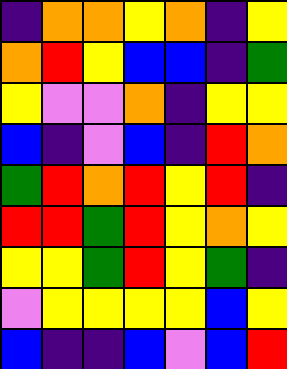[["indigo", "orange", "orange", "yellow", "orange", "indigo", "yellow"], ["orange", "red", "yellow", "blue", "blue", "indigo", "green"], ["yellow", "violet", "violet", "orange", "indigo", "yellow", "yellow"], ["blue", "indigo", "violet", "blue", "indigo", "red", "orange"], ["green", "red", "orange", "red", "yellow", "red", "indigo"], ["red", "red", "green", "red", "yellow", "orange", "yellow"], ["yellow", "yellow", "green", "red", "yellow", "green", "indigo"], ["violet", "yellow", "yellow", "yellow", "yellow", "blue", "yellow"], ["blue", "indigo", "indigo", "blue", "violet", "blue", "red"]]